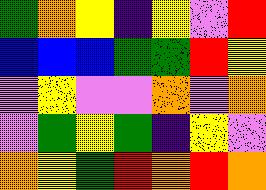[["green", "orange", "yellow", "indigo", "yellow", "violet", "red"], ["blue", "blue", "blue", "green", "green", "red", "yellow"], ["violet", "yellow", "violet", "violet", "orange", "violet", "orange"], ["violet", "green", "yellow", "green", "indigo", "yellow", "violet"], ["orange", "yellow", "green", "red", "orange", "red", "orange"]]